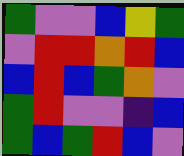[["green", "violet", "violet", "blue", "yellow", "green"], ["violet", "red", "red", "orange", "red", "blue"], ["blue", "red", "blue", "green", "orange", "violet"], ["green", "red", "violet", "violet", "indigo", "blue"], ["green", "blue", "green", "red", "blue", "violet"]]